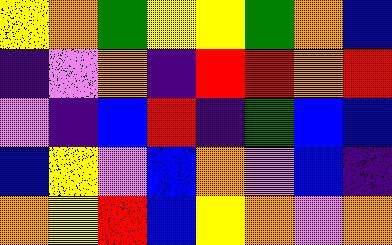[["yellow", "orange", "green", "yellow", "yellow", "green", "orange", "blue"], ["indigo", "violet", "orange", "indigo", "red", "red", "orange", "red"], ["violet", "indigo", "blue", "red", "indigo", "green", "blue", "blue"], ["blue", "yellow", "violet", "blue", "orange", "violet", "blue", "indigo"], ["orange", "yellow", "red", "blue", "yellow", "orange", "violet", "orange"]]